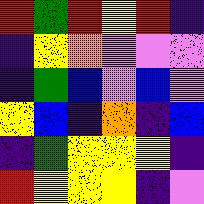[["red", "green", "red", "yellow", "red", "indigo"], ["indigo", "yellow", "orange", "violet", "violet", "violet"], ["indigo", "green", "blue", "violet", "blue", "violet"], ["yellow", "blue", "indigo", "orange", "indigo", "blue"], ["indigo", "green", "yellow", "yellow", "yellow", "indigo"], ["red", "yellow", "yellow", "yellow", "indigo", "violet"]]